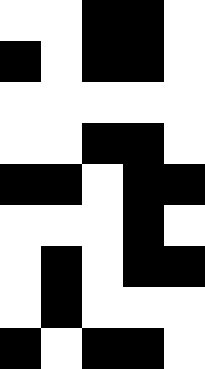[["white", "white", "black", "black", "white"], ["black", "white", "black", "black", "white"], ["white", "white", "white", "white", "white"], ["white", "white", "black", "black", "white"], ["black", "black", "white", "black", "black"], ["white", "white", "white", "black", "white"], ["white", "black", "white", "black", "black"], ["white", "black", "white", "white", "white"], ["black", "white", "black", "black", "white"]]